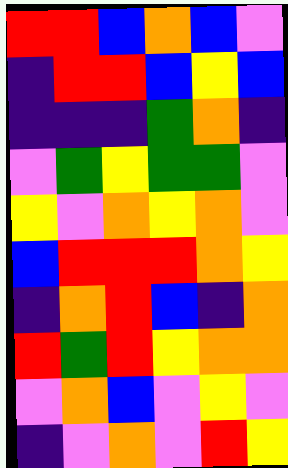[["red", "red", "blue", "orange", "blue", "violet"], ["indigo", "red", "red", "blue", "yellow", "blue"], ["indigo", "indigo", "indigo", "green", "orange", "indigo"], ["violet", "green", "yellow", "green", "green", "violet"], ["yellow", "violet", "orange", "yellow", "orange", "violet"], ["blue", "red", "red", "red", "orange", "yellow"], ["indigo", "orange", "red", "blue", "indigo", "orange"], ["red", "green", "red", "yellow", "orange", "orange"], ["violet", "orange", "blue", "violet", "yellow", "violet"], ["indigo", "violet", "orange", "violet", "red", "yellow"]]